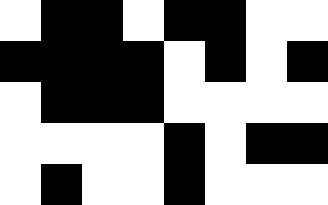[["white", "black", "black", "white", "black", "black", "white", "white"], ["black", "black", "black", "black", "white", "black", "white", "black"], ["white", "black", "black", "black", "white", "white", "white", "white"], ["white", "white", "white", "white", "black", "white", "black", "black"], ["white", "black", "white", "white", "black", "white", "white", "white"]]